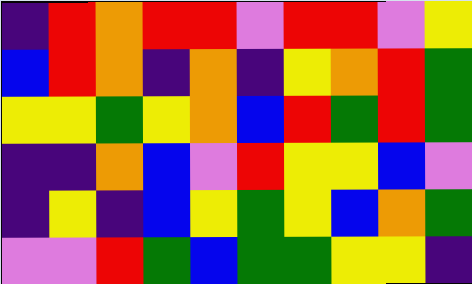[["indigo", "red", "orange", "red", "red", "violet", "red", "red", "violet", "yellow"], ["blue", "red", "orange", "indigo", "orange", "indigo", "yellow", "orange", "red", "green"], ["yellow", "yellow", "green", "yellow", "orange", "blue", "red", "green", "red", "green"], ["indigo", "indigo", "orange", "blue", "violet", "red", "yellow", "yellow", "blue", "violet"], ["indigo", "yellow", "indigo", "blue", "yellow", "green", "yellow", "blue", "orange", "green"], ["violet", "violet", "red", "green", "blue", "green", "green", "yellow", "yellow", "indigo"]]